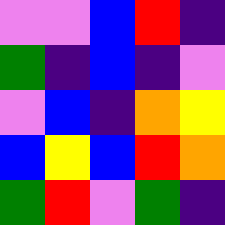[["violet", "violet", "blue", "red", "indigo"], ["green", "indigo", "blue", "indigo", "violet"], ["violet", "blue", "indigo", "orange", "yellow"], ["blue", "yellow", "blue", "red", "orange"], ["green", "red", "violet", "green", "indigo"]]